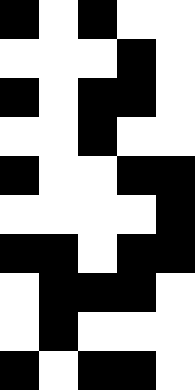[["black", "white", "black", "white", "white"], ["white", "white", "white", "black", "white"], ["black", "white", "black", "black", "white"], ["white", "white", "black", "white", "white"], ["black", "white", "white", "black", "black"], ["white", "white", "white", "white", "black"], ["black", "black", "white", "black", "black"], ["white", "black", "black", "black", "white"], ["white", "black", "white", "white", "white"], ["black", "white", "black", "black", "white"]]